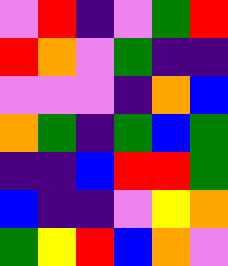[["violet", "red", "indigo", "violet", "green", "red"], ["red", "orange", "violet", "green", "indigo", "indigo"], ["violet", "violet", "violet", "indigo", "orange", "blue"], ["orange", "green", "indigo", "green", "blue", "green"], ["indigo", "indigo", "blue", "red", "red", "green"], ["blue", "indigo", "indigo", "violet", "yellow", "orange"], ["green", "yellow", "red", "blue", "orange", "violet"]]